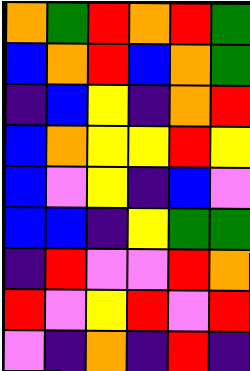[["orange", "green", "red", "orange", "red", "green"], ["blue", "orange", "red", "blue", "orange", "green"], ["indigo", "blue", "yellow", "indigo", "orange", "red"], ["blue", "orange", "yellow", "yellow", "red", "yellow"], ["blue", "violet", "yellow", "indigo", "blue", "violet"], ["blue", "blue", "indigo", "yellow", "green", "green"], ["indigo", "red", "violet", "violet", "red", "orange"], ["red", "violet", "yellow", "red", "violet", "red"], ["violet", "indigo", "orange", "indigo", "red", "indigo"]]